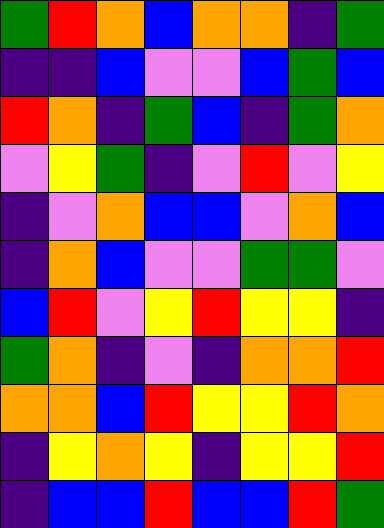[["green", "red", "orange", "blue", "orange", "orange", "indigo", "green"], ["indigo", "indigo", "blue", "violet", "violet", "blue", "green", "blue"], ["red", "orange", "indigo", "green", "blue", "indigo", "green", "orange"], ["violet", "yellow", "green", "indigo", "violet", "red", "violet", "yellow"], ["indigo", "violet", "orange", "blue", "blue", "violet", "orange", "blue"], ["indigo", "orange", "blue", "violet", "violet", "green", "green", "violet"], ["blue", "red", "violet", "yellow", "red", "yellow", "yellow", "indigo"], ["green", "orange", "indigo", "violet", "indigo", "orange", "orange", "red"], ["orange", "orange", "blue", "red", "yellow", "yellow", "red", "orange"], ["indigo", "yellow", "orange", "yellow", "indigo", "yellow", "yellow", "red"], ["indigo", "blue", "blue", "red", "blue", "blue", "red", "green"]]